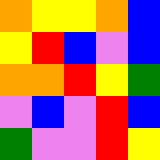[["orange", "yellow", "yellow", "orange", "blue"], ["yellow", "red", "blue", "violet", "blue"], ["orange", "orange", "red", "yellow", "green"], ["violet", "blue", "violet", "red", "blue"], ["green", "violet", "violet", "red", "yellow"]]